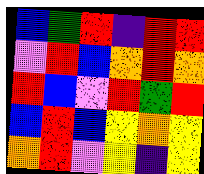[["blue", "green", "red", "indigo", "red", "red"], ["violet", "red", "blue", "orange", "red", "orange"], ["red", "blue", "violet", "red", "green", "red"], ["blue", "red", "blue", "yellow", "orange", "yellow"], ["orange", "red", "violet", "yellow", "indigo", "yellow"]]